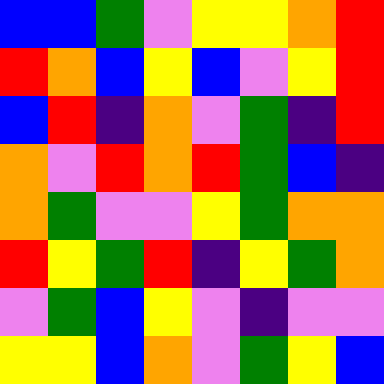[["blue", "blue", "green", "violet", "yellow", "yellow", "orange", "red"], ["red", "orange", "blue", "yellow", "blue", "violet", "yellow", "red"], ["blue", "red", "indigo", "orange", "violet", "green", "indigo", "red"], ["orange", "violet", "red", "orange", "red", "green", "blue", "indigo"], ["orange", "green", "violet", "violet", "yellow", "green", "orange", "orange"], ["red", "yellow", "green", "red", "indigo", "yellow", "green", "orange"], ["violet", "green", "blue", "yellow", "violet", "indigo", "violet", "violet"], ["yellow", "yellow", "blue", "orange", "violet", "green", "yellow", "blue"]]